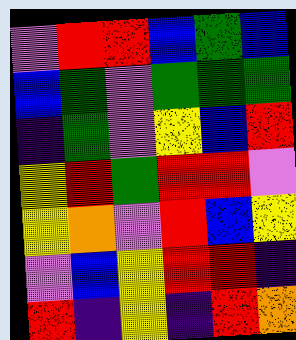[["violet", "red", "red", "blue", "green", "blue"], ["blue", "green", "violet", "green", "green", "green"], ["indigo", "green", "violet", "yellow", "blue", "red"], ["yellow", "red", "green", "red", "red", "violet"], ["yellow", "orange", "violet", "red", "blue", "yellow"], ["violet", "blue", "yellow", "red", "red", "indigo"], ["red", "indigo", "yellow", "indigo", "red", "orange"]]